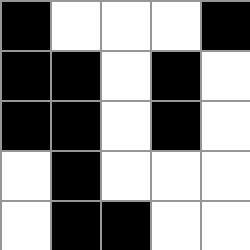[["black", "white", "white", "white", "black"], ["black", "black", "white", "black", "white"], ["black", "black", "white", "black", "white"], ["white", "black", "white", "white", "white"], ["white", "black", "black", "white", "white"]]